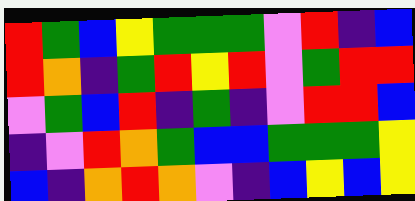[["red", "green", "blue", "yellow", "green", "green", "green", "violet", "red", "indigo", "blue"], ["red", "orange", "indigo", "green", "red", "yellow", "red", "violet", "green", "red", "red"], ["violet", "green", "blue", "red", "indigo", "green", "indigo", "violet", "red", "red", "blue"], ["indigo", "violet", "red", "orange", "green", "blue", "blue", "green", "green", "green", "yellow"], ["blue", "indigo", "orange", "red", "orange", "violet", "indigo", "blue", "yellow", "blue", "yellow"]]